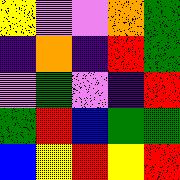[["yellow", "violet", "violet", "orange", "green"], ["indigo", "orange", "indigo", "red", "green"], ["violet", "green", "violet", "indigo", "red"], ["green", "red", "blue", "green", "green"], ["blue", "yellow", "red", "yellow", "red"]]